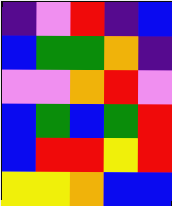[["indigo", "violet", "red", "indigo", "blue"], ["blue", "green", "green", "orange", "indigo"], ["violet", "violet", "orange", "red", "violet"], ["blue", "green", "blue", "green", "red"], ["blue", "red", "red", "yellow", "red"], ["yellow", "yellow", "orange", "blue", "blue"]]